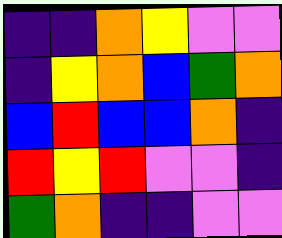[["indigo", "indigo", "orange", "yellow", "violet", "violet"], ["indigo", "yellow", "orange", "blue", "green", "orange"], ["blue", "red", "blue", "blue", "orange", "indigo"], ["red", "yellow", "red", "violet", "violet", "indigo"], ["green", "orange", "indigo", "indigo", "violet", "violet"]]